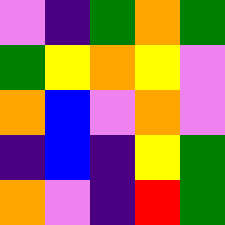[["violet", "indigo", "green", "orange", "green"], ["green", "yellow", "orange", "yellow", "violet"], ["orange", "blue", "violet", "orange", "violet"], ["indigo", "blue", "indigo", "yellow", "green"], ["orange", "violet", "indigo", "red", "green"]]